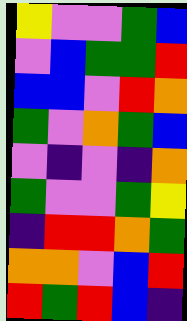[["yellow", "violet", "violet", "green", "blue"], ["violet", "blue", "green", "green", "red"], ["blue", "blue", "violet", "red", "orange"], ["green", "violet", "orange", "green", "blue"], ["violet", "indigo", "violet", "indigo", "orange"], ["green", "violet", "violet", "green", "yellow"], ["indigo", "red", "red", "orange", "green"], ["orange", "orange", "violet", "blue", "red"], ["red", "green", "red", "blue", "indigo"]]